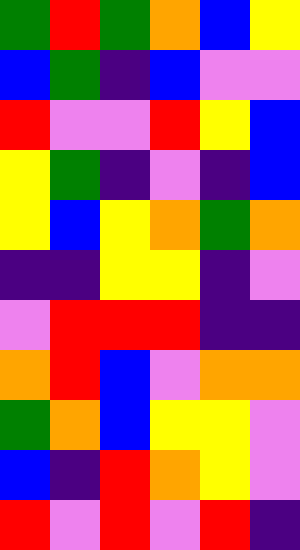[["green", "red", "green", "orange", "blue", "yellow"], ["blue", "green", "indigo", "blue", "violet", "violet"], ["red", "violet", "violet", "red", "yellow", "blue"], ["yellow", "green", "indigo", "violet", "indigo", "blue"], ["yellow", "blue", "yellow", "orange", "green", "orange"], ["indigo", "indigo", "yellow", "yellow", "indigo", "violet"], ["violet", "red", "red", "red", "indigo", "indigo"], ["orange", "red", "blue", "violet", "orange", "orange"], ["green", "orange", "blue", "yellow", "yellow", "violet"], ["blue", "indigo", "red", "orange", "yellow", "violet"], ["red", "violet", "red", "violet", "red", "indigo"]]